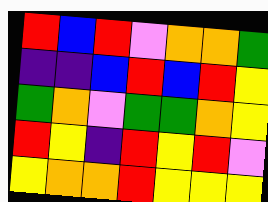[["red", "blue", "red", "violet", "orange", "orange", "green"], ["indigo", "indigo", "blue", "red", "blue", "red", "yellow"], ["green", "orange", "violet", "green", "green", "orange", "yellow"], ["red", "yellow", "indigo", "red", "yellow", "red", "violet"], ["yellow", "orange", "orange", "red", "yellow", "yellow", "yellow"]]